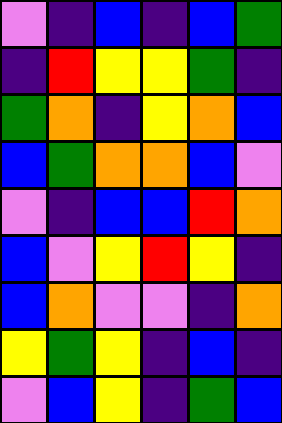[["violet", "indigo", "blue", "indigo", "blue", "green"], ["indigo", "red", "yellow", "yellow", "green", "indigo"], ["green", "orange", "indigo", "yellow", "orange", "blue"], ["blue", "green", "orange", "orange", "blue", "violet"], ["violet", "indigo", "blue", "blue", "red", "orange"], ["blue", "violet", "yellow", "red", "yellow", "indigo"], ["blue", "orange", "violet", "violet", "indigo", "orange"], ["yellow", "green", "yellow", "indigo", "blue", "indigo"], ["violet", "blue", "yellow", "indigo", "green", "blue"]]